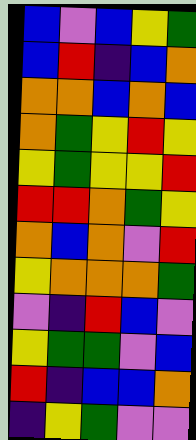[["blue", "violet", "blue", "yellow", "green"], ["blue", "red", "indigo", "blue", "orange"], ["orange", "orange", "blue", "orange", "blue"], ["orange", "green", "yellow", "red", "yellow"], ["yellow", "green", "yellow", "yellow", "red"], ["red", "red", "orange", "green", "yellow"], ["orange", "blue", "orange", "violet", "red"], ["yellow", "orange", "orange", "orange", "green"], ["violet", "indigo", "red", "blue", "violet"], ["yellow", "green", "green", "violet", "blue"], ["red", "indigo", "blue", "blue", "orange"], ["indigo", "yellow", "green", "violet", "violet"]]